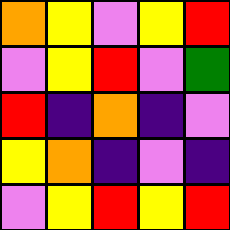[["orange", "yellow", "violet", "yellow", "red"], ["violet", "yellow", "red", "violet", "green"], ["red", "indigo", "orange", "indigo", "violet"], ["yellow", "orange", "indigo", "violet", "indigo"], ["violet", "yellow", "red", "yellow", "red"]]